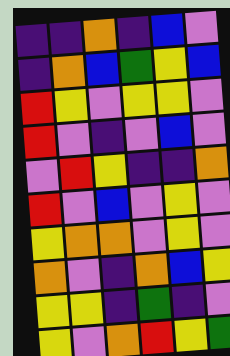[["indigo", "indigo", "orange", "indigo", "blue", "violet"], ["indigo", "orange", "blue", "green", "yellow", "blue"], ["red", "yellow", "violet", "yellow", "yellow", "violet"], ["red", "violet", "indigo", "violet", "blue", "violet"], ["violet", "red", "yellow", "indigo", "indigo", "orange"], ["red", "violet", "blue", "violet", "yellow", "violet"], ["yellow", "orange", "orange", "violet", "yellow", "violet"], ["orange", "violet", "indigo", "orange", "blue", "yellow"], ["yellow", "yellow", "indigo", "green", "indigo", "violet"], ["yellow", "violet", "orange", "red", "yellow", "green"]]